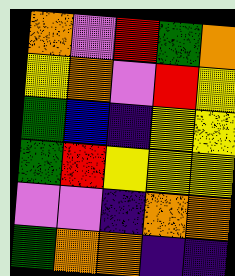[["orange", "violet", "red", "green", "orange"], ["yellow", "orange", "violet", "red", "yellow"], ["green", "blue", "indigo", "yellow", "yellow"], ["green", "red", "yellow", "yellow", "yellow"], ["violet", "violet", "indigo", "orange", "orange"], ["green", "orange", "orange", "indigo", "indigo"]]